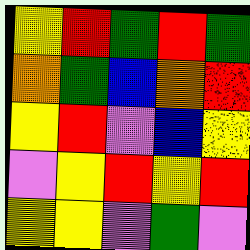[["yellow", "red", "green", "red", "green"], ["orange", "green", "blue", "orange", "red"], ["yellow", "red", "violet", "blue", "yellow"], ["violet", "yellow", "red", "yellow", "red"], ["yellow", "yellow", "violet", "green", "violet"]]